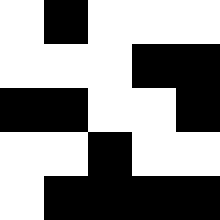[["white", "black", "white", "white", "white"], ["white", "white", "white", "black", "black"], ["black", "black", "white", "white", "black"], ["white", "white", "black", "white", "white"], ["white", "black", "black", "black", "black"]]